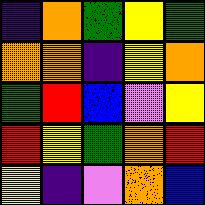[["indigo", "orange", "green", "yellow", "green"], ["orange", "orange", "indigo", "yellow", "orange"], ["green", "red", "blue", "violet", "yellow"], ["red", "yellow", "green", "orange", "red"], ["yellow", "indigo", "violet", "orange", "blue"]]